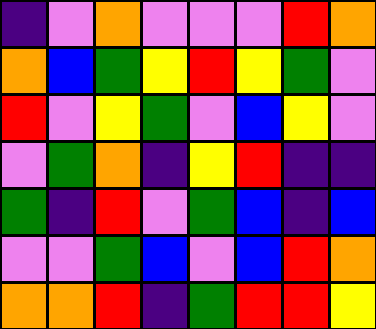[["indigo", "violet", "orange", "violet", "violet", "violet", "red", "orange"], ["orange", "blue", "green", "yellow", "red", "yellow", "green", "violet"], ["red", "violet", "yellow", "green", "violet", "blue", "yellow", "violet"], ["violet", "green", "orange", "indigo", "yellow", "red", "indigo", "indigo"], ["green", "indigo", "red", "violet", "green", "blue", "indigo", "blue"], ["violet", "violet", "green", "blue", "violet", "blue", "red", "orange"], ["orange", "orange", "red", "indigo", "green", "red", "red", "yellow"]]